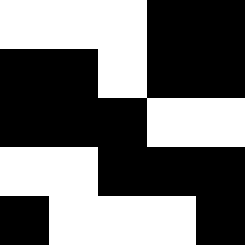[["white", "white", "white", "black", "black"], ["black", "black", "white", "black", "black"], ["black", "black", "black", "white", "white"], ["white", "white", "black", "black", "black"], ["black", "white", "white", "white", "black"]]